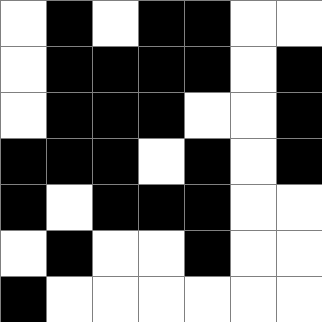[["white", "black", "white", "black", "black", "white", "white"], ["white", "black", "black", "black", "black", "white", "black"], ["white", "black", "black", "black", "white", "white", "black"], ["black", "black", "black", "white", "black", "white", "black"], ["black", "white", "black", "black", "black", "white", "white"], ["white", "black", "white", "white", "black", "white", "white"], ["black", "white", "white", "white", "white", "white", "white"]]